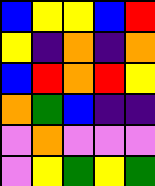[["blue", "yellow", "yellow", "blue", "red"], ["yellow", "indigo", "orange", "indigo", "orange"], ["blue", "red", "orange", "red", "yellow"], ["orange", "green", "blue", "indigo", "indigo"], ["violet", "orange", "violet", "violet", "violet"], ["violet", "yellow", "green", "yellow", "green"]]